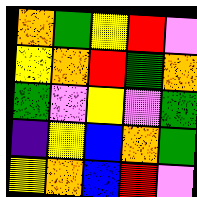[["orange", "green", "yellow", "red", "violet"], ["yellow", "orange", "red", "green", "orange"], ["green", "violet", "yellow", "violet", "green"], ["indigo", "yellow", "blue", "orange", "green"], ["yellow", "orange", "blue", "red", "violet"]]